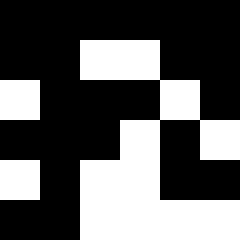[["black", "black", "black", "black", "black", "black"], ["black", "black", "white", "white", "black", "black"], ["white", "black", "black", "black", "white", "black"], ["black", "black", "black", "white", "black", "white"], ["white", "black", "white", "white", "black", "black"], ["black", "black", "white", "white", "white", "white"]]